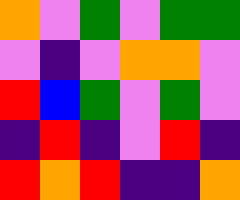[["orange", "violet", "green", "violet", "green", "green"], ["violet", "indigo", "violet", "orange", "orange", "violet"], ["red", "blue", "green", "violet", "green", "violet"], ["indigo", "red", "indigo", "violet", "red", "indigo"], ["red", "orange", "red", "indigo", "indigo", "orange"]]